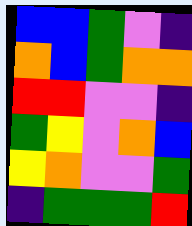[["blue", "blue", "green", "violet", "indigo"], ["orange", "blue", "green", "orange", "orange"], ["red", "red", "violet", "violet", "indigo"], ["green", "yellow", "violet", "orange", "blue"], ["yellow", "orange", "violet", "violet", "green"], ["indigo", "green", "green", "green", "red"]]